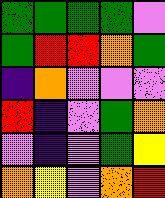[["green", "green", "green", "green", "violet"], ["green", "red", "red", "orange", "green"], ["indigo", "orange", "violet", "violet", "violet"], ["red", "indigo", "violet", "green", "orange"], ["violet", "indigo", "violet", "green", "yellow"], ["orange", "yellow", "violet", "orange", "red"]]